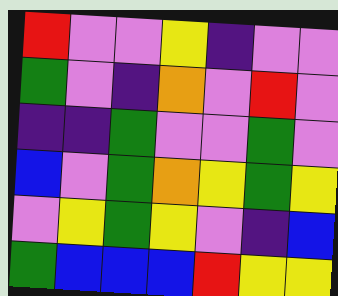[["red", "violet", "violet", "yellow", "indigo", "violet", "violet"], ["green", "violet", "indigo", "orange", "violet", "red", "violet"], ["indigo", "indigo", "green", "violet", "violet", "green", "violet"], ["blue", "violet", "green", "orange", "yellow", "green", "yellow"], ["violet", "yellow", "green", "yellow", "violet", "indigo", "blue"], ["green", "blue", "blue", "blue", "red", "yellow", "yellow"]]